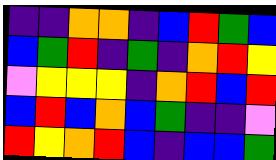[["indigo", "indigo", "orange", "orange", "indigo", "blue", "red", "green", "blue"], ["blue", "green", "red", "indigo", "green", "indigo", "orange", "red", "yellow"], ["violet", "yellow", "yellow", "yellow", "indigo", "orange", "red", "blue", "red"], ["blue", "red", "blue", "orange", "blue", "green", "indigo", "indigo", "violet"], ["red", "yellow", "orange", "red", "blue", "indigo", "blue", "blue", "green"]]